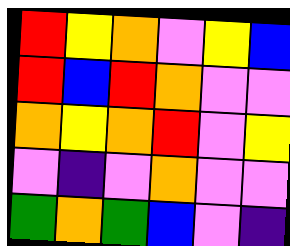[["red", "yellow", "orange", "violet", "yellow", "blue"], ["red", "blue", "red", "orange", "violet", "violet"], ["orange", "yellow", "orange", "red", "violet", "yellow"], ["violet", "indigo", "violet", "orange", "violet", "violet"], ["green", "orange", "green", "blue", "violet", "indigo"]]